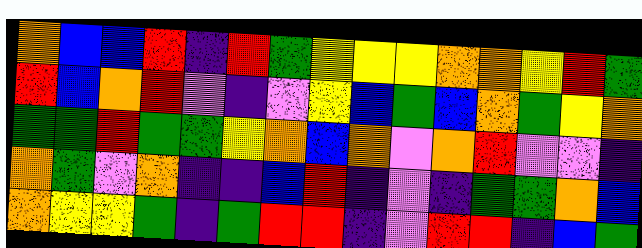[["orange", "blue", "blue", "red", "indigo", "red", "green", "yellow", "yellow", "yellow", "orange", "orange", "yellow", "red", "green"], ["red", "blue", "orange", "red", "violet", "indigo", "violet", "yellow", "blue", "green", "blue", "orange", "green", "yellow", "orange"], ["green", "green", "red", "green", "green", "yellow", "orange", "blue", "orange", "violet", "orange", "red", "violet", "violet", "indigo"], ["orange", "green", "violet", "orange", "indigo", "indigo", "blue", "red", "indigo", "violet", "indigo", "green", "green", "orange", "blue"], ["orange", "yellow", "yellow", "green", "indigo", "green", "red", "red", "indigo", "violet", "red", "red", "indigo", "blue", "green"]]